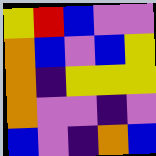[["yellow", "red", "blue", "violet", "violet"], ["orange", "blue", "violet", "blue", "yellow"], ["orange", "indigo", "yellow", "yellow", "yellow"], ["orange", "violet", "violet", "indigo", "violet"], ["blue", "violet", "indigo", "orange", "blue"]]